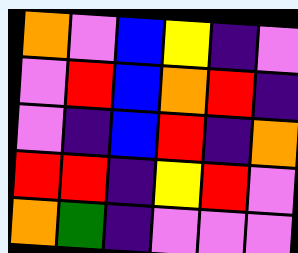[["orange", "violet", "blue", "yellow", "indigo", "violet"], ["violet", "red", "blue", "orange", "red", "indigo"], ["violet", "indigo", "blue", "red", "indigo", "orange"], ["red", "red", "indigo", "yellow", "red", "violet"], ["orange", "green", "indigo", "violet", "violet", "violet"]]